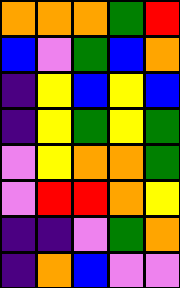[["orange", "orange", "orange", "green", "red"], ["blue", "violet", "green", "blue", "orange"], ["indigo", "yellow", "blue", "yellow", "blue"], ["indigo", "yellow", "green", "yellow", "green"], ["violet", "yellow", "orange", "orange", "green"], ["violet", "red", "red", "orange", "yellow"], ["indigo", "indigo", "violet", "green", "orange"], ["indigo", "orange", "blue", "violet", "violet"]]